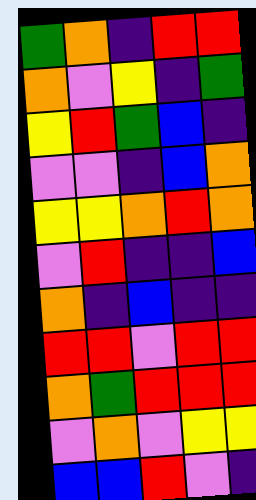[["green", "orange", "indigo", "red", "red"], ["orange", "violet", "yellow", "indigo", "green"], ["yellow", "red", "green", "blue", "indigo"], ["violet", "violet", "indigo", "blue", "orange"], ["yellow", "yellow", "orange", "red", "orange"], ["violet", "red", "indigo", "indigo", "blue"], ["orange", "indigo", "blue", "indigo", "indigo"], ["red", "red", "violet", "red", "red"], ["orange", "green", "red", "red", "red"], ["violet", "orange", "violet", "yellow", "yellow"], ["blue", "blue", "red", "violet", "indigo"]]